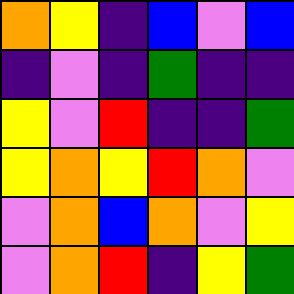[["orange", "yellow", "indigo", "blue", "violet", "blue"], ["indigo", "violet", "indigo", "green", "indigo", "indigo"], ["yellow", "violet", "red", "indigo", "indigo", "green"], ["yellow", "orange", "yellow", "red", "orange", "violet"], ["violet", "orange", "blue", "orange", "violet", "yellow"], ["violet", "orange", "red", "indigo", "yellow", "green"]]